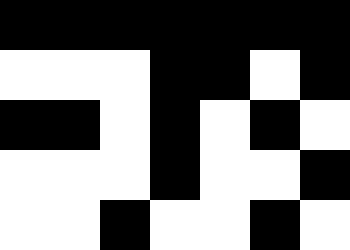[["black", "black", "black", "black", "black", "black", "black"], ["white", "white", "white", "black", "black", "white", "black"], ["black", "black", "white", "black", "white", "black", "white"], ["white", "white", "white", "black", "white", "white", "black"], ["white", "white", "black", "white", "white", "black", "white"]]